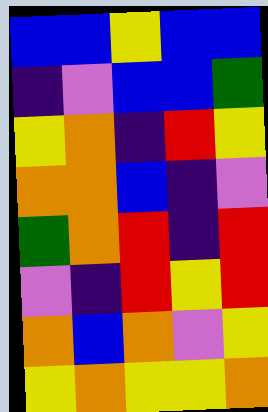[["blue", "blue", "yellow", "blue", "blue"], ["indigo", "violet", "blue", "blue", "green"], ["yellow", "orange", "indigo", "red", "yellow"], ["orange", "orange", "blue", "indigo", "violet"], ["green", "orange", "red", "indigo", "red"], ["violet", "indigo", "red", "yellow", "red"], ["orange", "blue", "orange", "violet", "yellow"], ["yellow", "orange", "yellow", "yellow", "orange"]]